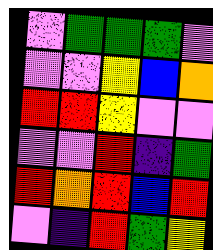[["violet", "green", "green", "green", "violet"], ["violet", "violet", "yellow", "blue", "orange"], ["red", "red", "yellow", "violet", "violet"], ["violet", "violet", "red", "indigo", "green"], ["red", "orange", "red", "blue", "red"], ["violet", "indigo", "red", "green", "yellow"]]